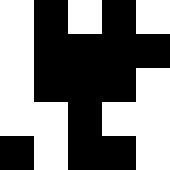[["white", "black", "white", "black", "white"], ["white", "black", "black", "black", "black"], ["white", "black", "black", "black", "white"], ["white", "white", "black", "white", "white"], ["black", "white", "black", "black", "white"]]